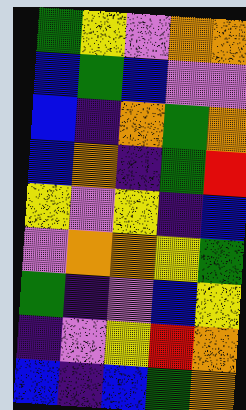[["green", "yellow", "violet", "orange", "orange"], ["blue", "green", "blue", "violet", "violet"], ["blue", "indigo", "orange", "green", "orange"], ["blue", "orange", "indigo", "green", "red"], ["yellow", "violet", "yellow", "indigo", "blue"], ["violet", "orange", "orange", "yellow", "green"], ["green", "indigo", "violet", "blue", "yellow"], ["indigo", "violet", "yellow", "red", "orange"], ["blue", "indigo", "blue", "green", "orange"]]